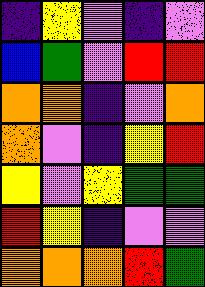[["indigo", "yellow", "violet", "indigo", "violet"], ["blue", "green", "violet", "red", "red"], ["orange", "orange", "indigo", "violet", "orange"], ["orange", "violet", "indigo", "yellow", "red"], ["yellow", "violet", "yellow", "green", "green"], ["red", "yellow", "indigo", "violet", "violet"], ["orange", "orange", "orange", "red", "green"]]